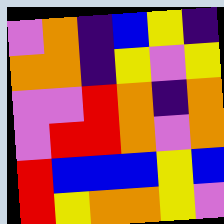[["violet", "orange", "indigo", "blue", "yellow", "indigo"], ["orange", "orange", "indigo", "yellow", "violet", "yellow"], ["violet", "violet", "red", "orange", "indigo", "orange"], ["violet", "red", "red", "orange", "violet", "orange"], ["red", "blue", "blue", "blue", "yellow", "blue"], ["red", "yellow", "orange", "orange", "yellow", "violet"]]